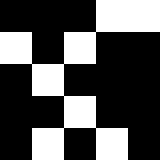[["black", "black", "black", "white", "white"], ["white", "black", "white", "black", "black"], ["black", "white", "black", "black", "black"], ["black", "black", "white", "black", "black"], ["black", "white", "black", "white", "black"]]